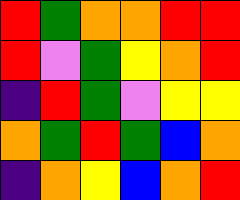[["red", "green", "orange", "orange", "red", "red"], ["red", "violet", "green", "yellow", "orange", "red"], ["indigo", "red", "green", "violet", "yellow", "yellow"], ["orange", "green", "red", "green", "blue", "orange"], ["indigo", "orange", "yellow", "blue", "orange", "red"]]